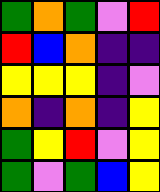[["green", "orange", "green", "violet", "red"], ["red", "blue", "orange", "indigo", "indigo"], ["yellow", "yellow", "yellow", "indigo", "violet"], ["orange", "indigo", "orange", "indigo", "yellow"], ["green", "yellow", "red", "violet", "yellow"], ["green", "violet", "green", "blue", "yellow"]]